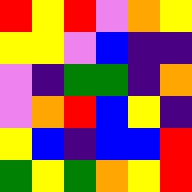[["red", "yellow", "red", "violet", "orange", "yellow"], ["yellow", "yellow", "violet", "blue", "indigo", "indigo"], ["violet", "indigo", "green", "green", "indigo", "orange"], ["violet", "orange", "red", "blue", "yellow", "indigo"], ["yellow", "blue", "indigo", "blue", "blue", "red"], ["green", "yellow", "green", "orange", "yellow", "red"]]